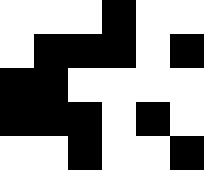[["white", "white", "white", "black", "white", "white"], ["white", "black", "black", "black", "white", "black"], ["black", "black", "white", "white", "white", "white"], ["black", "black", "black", "white", "black", "white"], ["white", "white", "black", "white", "white", "black"]]